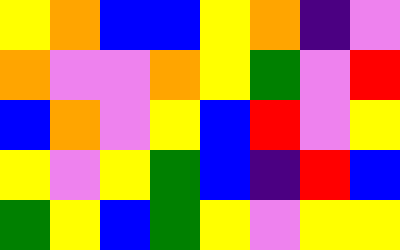[["yellow", "orange", "blue", "blue", "yellow", "orange", "indigo", "violet"], ["orange", "violet", "violet", "orange", "yellow", "green", "violet", "red"], ["blue", "orange", "violet", "yellow", "blue", "red", "violet", "yellow"], ["yellow", "violet", "yellow", "green", "blue", "indigo", "red", "blue"], ["green", "yellow", "blue", "green", "yellow", "violet", "yellow", "yellow"]]